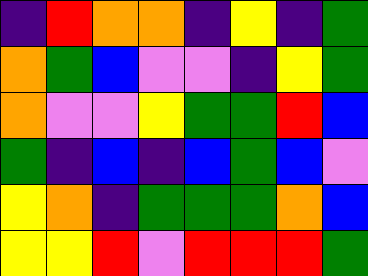[["indigo", "red", "orange", "orange", "indigo", "yellow", "indigo", "green"], ["orange", "green", "blue", "violet", "violet", "indigo", "yellow", "green"], ["orange", "violet", "violet", "yellow", "green", "green", "red", "blue"], ["green", "indigo", "blue", "indigo", "blue", "green", "blue", "violet"], ["yellow", "orange", "indigo", "green", "green", "green", "orange", "blue"], ["yellow", "yellow", "red", "violet", "red", "red", "red", "green"]]